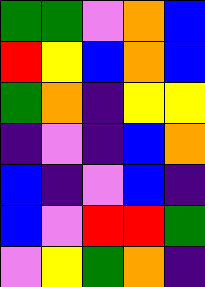[["green", "green", "violet", "orange", "blue"], ["red", "yellow", "blue", "orange", "blue"], ["green", "orange", "indigo", "yellow", "yellow"], ["indigo", "violet", "indigo", "blue", "orange"], ["blue", "indigo", "violet", "blue", "indigo"], ["blue", "violet", "red", "red", "green"], ["violet", "yellow", "green", "orange", "indigo"]]